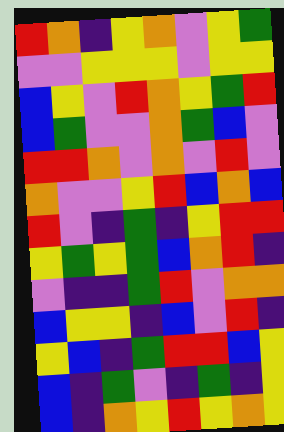[["red", "orange", "indigo", "yellow", "orange", "violet", "yellow", "green"], ["violet", "violet", "yellow", "yellow", "yellow", "violet", "yellow", "yellow"], ["blue", "yellow", "violet", "red", "orange", "yellow", "green", "red"], ["blue", "green", "violet", "violet", "orange", "green", "blue", "violet"], ["red", "red", "orange", "violet", "orange", "violet", "red", "violet"], ["orange", "violet", "violet", "yellow", "red", "blue", "orange", "blue"], ["red", "violet", "indigo", "green", "indigo", "yellow", "red", "red"], ["yellow", "green", "yellow", "green", "blue", "orange", "red", "indigo"], ["violet", "indigo", "indigo", "green", "red", "violet", "orange", "orange"], ["blue", "yellow", "yellow", "indigo", "blue", "violet", "red", "indigo"], ["yellow", "blue", "indigo", "green", "red", "red", "blue", "yellow"], ["blue", "indigo", "green", "violet", "indigo", "green", "indigo", "yellow"], ["blue", "indigo", "orange", "yellow", "red", "yellow", "orange", "yellow"]]